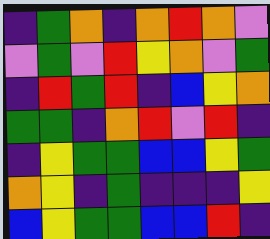[["indigo", "green", "orange", "indigo", "orange", "red", "orange", "violet"], ["violet", "green", "violet", "red", "yellow", "orange", "violet", "green"], ["indigo", "red", "green", "red", "indigo", "blue", "yellow", "orange"], ["green", "green", "indigo", "orange", "red", "violet", "red", "indigo"], ["indigo", "yellow", "green", "green", "blue", "blue", "yellow", "green"], ["orange", "yellow", "indigo", "green", "indigo", "indigo", "indigo", "yellow"], ["blue", "yellow", "green", "green", "blue", "blue", "red", "indigo"]]